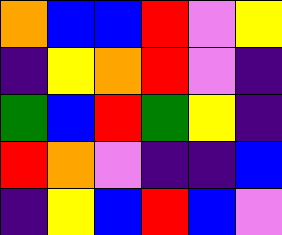[["orange", "blue", "blue", "red", "violet", "yellow"], ["indigo", "yellow", "orange", "red", "violet", "indigo"], ["green", "blue", "red", "green", "yellow", "indigo"], ["red", "orange", "violet", "indigo", "indigo", "blue"], ["indigo", "yellow", "blue", "red", "blue", "violet"]]